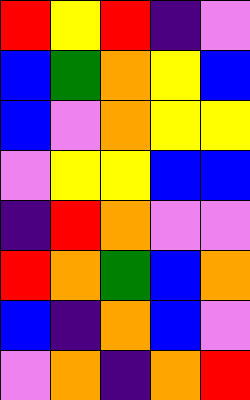[["red", "yellow", "red", "indigo", "violet"], ["blue", "green", "orange", "yellow", "blue"], ["blue", "violet", "orange", "yellow", "yellow"], ["violet", "yellow", "yellow", "blue", "blue"], ["indigo", "red", "orange", "violet", "violet"], ["red", "orange", "green", "blue", "orange"], ["blue", "indigo", "orange", "blue", "violet"], ["violet", "orange", "indigo", "orange", "red"]]